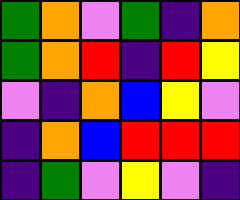[["green", "orange", "violet", "green", "indigo", "orange"], ["green", "orange", "red", "indigo", "red", "yellow"], ["violet", "indigo", "orange", "blue", "yellow", "violet"], ["indigo", "orange", "blue", "red", "red", "red"], ["indigo", "green", "violet", "yellow", "violet", "indigo"]]